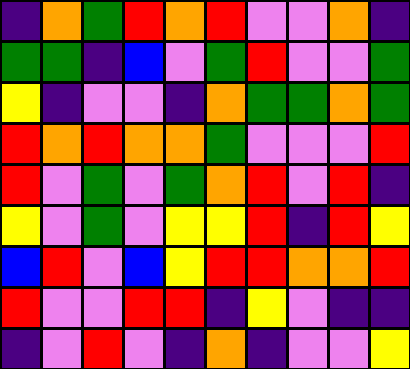[["indigo", "orange", "green", "red", "orange", "red", "violet", "violet", "orange", "indigo"], ["green", "green", "indigo", "blue", "violet", "green", "red", "violet", "violet", "green"], ["yellow", "indigo", "violet", "violet", "indigo", "orange", "green", "green", "orange", "green"], ["red", "orange", "red", "orange", "orange", "green", "violet", "violet", "violet", "red"], ["red", "violet", "green", "violet", "green", "orange", "red", "violet", "red", "indigo"], ["yellow", "violet", "green", "violet", "yellow", "yellow", "red", "indigo", "red", "yellow"], ["blue", "red", "violet", "blue", "yellow", "red", "red", "orange", "orange", "red"], ["red", "violet", "violet", "red", "red", "indigo", "yellow", "violet", "indigo", "indigo"], ["indigo", "violet", "red", "violet", "indigo", "orange", "indigo", "violet", "violet", "yellow"]]